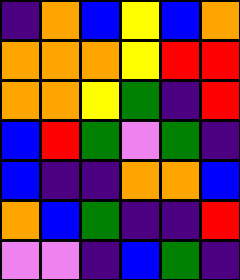[["indigo", "orange", "blue", "yellow", "blue", "orange"], ["orange", "orange", "orange", "yellow", "red", "red"], ["orange", "orange", "yellow", "green", "indigo", "red"], ["blue", "red", "green", "violet", "green", "indigo"], ["blue", "indigo", "indigo", "orange", "orange", "blue"], ["orange", "blue", "green", "indigo", "indigo", "red"], ["violet", "violet", "indigo", "blue", "green", "indigo"]]